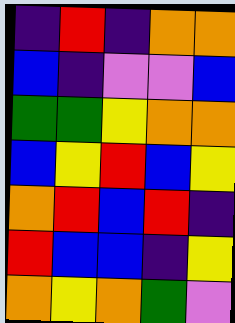[["indigo", "red", "indigo", "orange", "orange"], ["blue", "indigo", "violet", "violet", "blue"], ["green", "green", "yellow", "orange", "orange"], ["blue", "yellow", "red", "blue", "yellow"], ["orange", "red", "blue", "red", "indigo"], ["red", "blue", "blue", "indigo", "yellow"], ["orange", "yellow", "orange", "green", "violet"]]